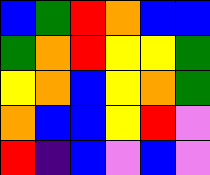[["blue", "green", "red", "orange", "blue", "blue"], ["green", "orange", "red", "yellow", "yellow", "green"], ["yellow", "orange", "blue", "yellow", "orange", "green"], ["orange", "blue", "blue", "yellow", "red", "violet"], ["red", "indigo", "blue", "violet", "blue", "violet"]]